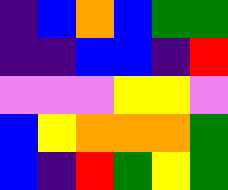[["indigo", "blue", "orange", "blue", "green", "green"], ["indigo", "indigo", "blue", "blue", "indigo", "red"], ["violet", "violet", "violet", "yellow", "yellow", "violet"], ["blue", "yellow", "orange", "orange", "orange", "green"], ["blue", "indigo", "red", "green", "yellow", "green"]]